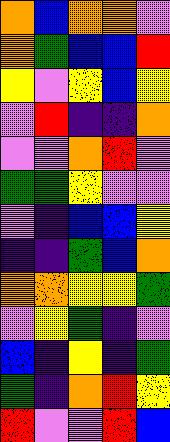[["orange", "blue", "orange", "orange", "violet"], ["orange", "green", "blue", "blue", "red"], ["yellow", "violet", "yellow", "blue", "yellow"], ["violet", "red", "indigo", "indigo", "orange"], ["violet", "violet", "orange", "red", "violet"], ["green", "green", "yellow", "violet", "violet"], ["violet", "indigo", "blue", "blue", "yellow"], ["indigo", "indigo", "green", "blue", "orange"], ["orange", "orange", "yellow", "yellow", "green"], ["violet", "yellow", "green", "indigo", "violet"], ["blue", "indigo", "yellow", "indigo", "green"], ["green", "indigo", "orange", "red", "yellow"], ["red", "violet", "violet", "red", "blue"]]